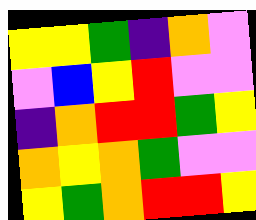[["yellow", "yellow", "green", "indigo", "orange", "violet"], ["violet", "blue", "yellow", "red", "violet", "violet"], ["indigo", "orange", "red", "red", "green", "yellow"], ["orange", "yellow", "orange", "green", "violet", "violet"], ["yellow", "green", "orange", "red", "red", "yellow"]]